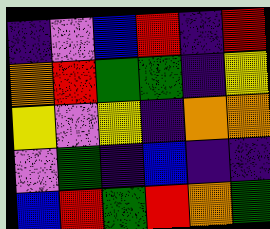[["indigo", "violet", "blue", "red", "indigo", "red"], ["orange", "red", "green", "green", "indigo", "yellow"], ["yellow", "violet", "yellow", "indigo", "orange", "orange"], ["violet", "green", "indigo", "blue", "indigo", "indigo"], ["blue", "red", "green", "red", "orange", "green"]]